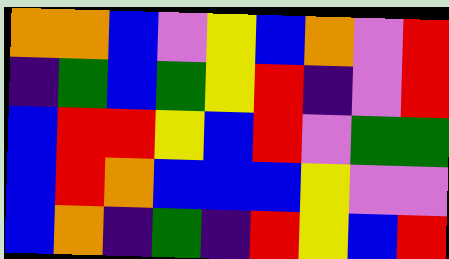[["orange", "orange", "blue", "violet", "yellow", "blue", "orange", "violet", "red"], ["indigo", "green", "blue", "green", "yellow", "red", "indigo", "violet", "red"], ["blue", "red", "red", "yellow", "blue", "red", "violet", "green", "green"], ["blue", "red", "orange", "blue", "blue", "blue", "yellow", "violet", "violet"], ["blue", "orange", "indigo", "green", "indigo", "red", "yellow", "blue", "red"]]